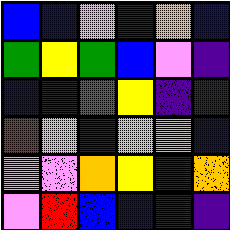[["blue", "blue", "violet", "indigo", "orange", "blue"], ["green", "yellow", "green", "blue", "violet", "indigo"], ["blue", "indigo", "green", "yellow", "indigo", "indigo"], ["red", "violet", "indigo", "violet", "orange", "blue"], ["violet", "violet", "orange", "yellow", "indigo", "orange"], ["violet", "red", "blue", "blue", "indigo", "indigo"]]